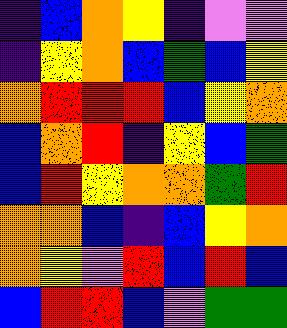[["indigo", "blue", "orange", "yellow", "indigo", "violet", "violet"], ["indigo", "yellow", "orange", "blue", "green", "blue", "yellow"], ["orange", "red", "red", "red", "blue", "yellow", "orange"], ["blue", "orange", "red", "indigo", "yellow", "blue", "green"], ["blue", "red", "yellow", "orange", "orange", "green", "red"], ["orange", "orange", "blue", "indigo", "blue", "yellow", "orange"], ["orange", "yellow", "violet", "red", "blue", "red", "blue"], ["blue", "red", "red", "blue", "violet", "green", "green"]]